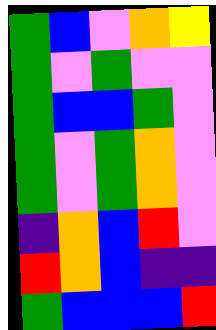[["green", "blue", "violet", "orange", "yellow"], ["green", "violet", "green", "violet", "violet"], ["green", "blue", "blue", "green", "violet"], ["green", "violet", "green", "orange", "violet"], ["green", "violet", "green", "orange", "violet"], ["indigo", "orange", "blue", "red", "violet"], ["red", "orange", "blue", "indigo", "indigo"], ["green", "blue", "blue", "blue", "red"]]